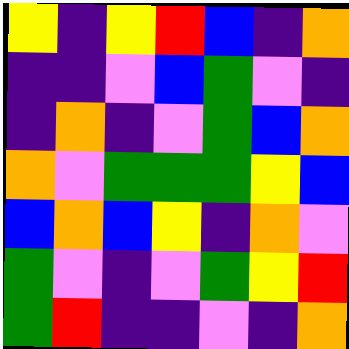[["yellow", "indigo", "yellow", "red", "blue", "indigo", "orange"], ["indigo", "indigo", "violet", "blue", "green", "violet", "indigo"], ["indigo", "orange", "indigo", "violet", "green", "blue", "orange"], ["orange", "violet", "green", "green", "green", "yellow", "blue"], ["blue", "orange", "blue", "yellow", "indigo", "orange", "violet"], ["green", "violet", "indigo", "violet", "green", "yellow", "red"], ["green", "red", "indigo", "indigo", "violet", "indigo", "orange"]]